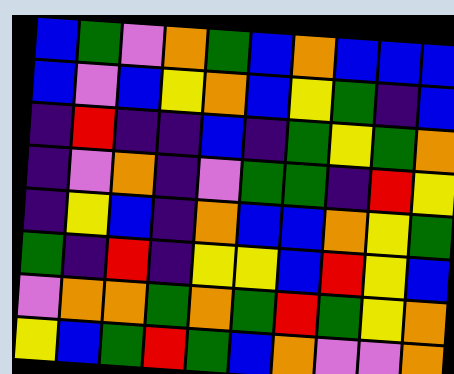[["blue", "green", "violet", "orange", "green", "blue", "orange", "blue", "blue", "blue"], ["blue", "violet", "blue", "yellow", "orange", "blue", "yellow", "green", "indigo", "blue"], ["indigo", "red", "indigo", "indigo", "blue", "indigo", "green", "yellow", "green", "orange"], ["indigo", "violet", "orange", "indigo", "violet", "green", "green", "indigo", "red", "yellow"], ["indigo", "yellow", "blue", "indigo", "orange", "blue", "blue", "orange", "yellow", "green"], ["green", "indigo", "red", "indigo", "yellow", "yellow", "blue", "red", "yellow", "blue"], ["violet", "orange", "orange", "green", "orange", "green", "red", "green", "yellow", "orange"], ["yellow", "blue", "green", "red", "green", "blue", "orange", "violet", "violet", "orange"]]